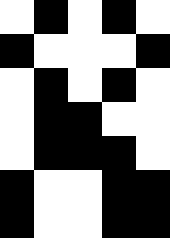[["white", "black", "white", "black", "white"], ["black", "white", "white", "white", "black"], ["white", "black", "white", "black", "white"], ["white", "black", "black", "white", "white"], ["white", "black", "black", "black", "white"], ["black", "white", "white", "black", "black"], ["black", "white", "white", "black", "black"]]